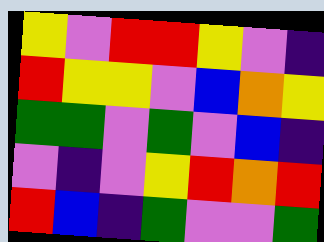[["yellow", "violet", "red", "red", "yellow", "violet", "indigo"], ["red", "yellow", "yellow", "violet", "blue", "orange", "yellow"], ["green", "green", "violet", "green", "violet", "blue", "indigo"], ["violet", "indigo", "violet", "yellow", "red", "orange", "red"], ["red", "blue", "indigo", "green", "violet", "violet", "green"]]